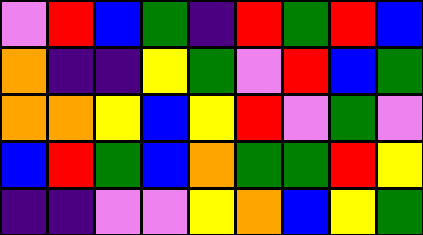[["violet", "red", "blue", "green", "indigo", "red", "green", "red", "blue"], ["orange", "indigo", "indigo", "yellow", "green", "violet", "red", "blue", "green"], ["orange", "orange", "yellow", "blue", "yellow", "red", "violet", "green", "violet"], ["blue", "red", "green", "blue", "orange", "green", "green", "red", "yellow"], ["indigo", "indigo", "violet", "violet", "yellow", "orange", "blue", "yellow", "green"]]